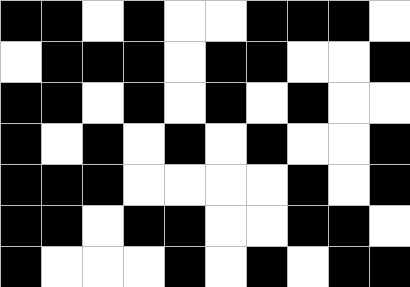[["black", "black", "white", "black", "white", "white", "black", "black", "black", "white"], ["white", "black", "black", "black", "white", "black", "black", "white", "white", "black"], ["black", "black", "white", "black", "white", "black", "white", "black", "white", "white"], ["black", "white", "black", "white", "black", "white", "black", "white", "white", "black"], ["black", "black", "black", "white", "white", "white", "white", "black", "white", "black"], ["black", "black", "white", "black", "black", "white", "white", "black", "black", "white"], ["black", "white", "white", "white", "black", "white", "black", "white", "black", "black"]]